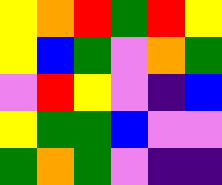[["yellow", "orange", "red", "green", "red", "yellow"], ["yellow", "blue", "green", "violet", "orange", "green"], ["violet", "red", "yellow", "violet", "indigo", "blue"], ["yellow", "green", "green", "blue", "violet", "violet"], ["green", "orange", "green", "violet", "indigo", "indigo"]]